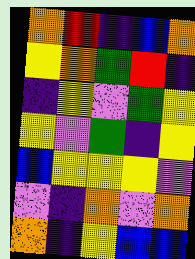[["orange", "red", "indigo", "blue", "orange"], ["yellow", "orange", "green", "red", "indigo"], ["indigo", "yellow", "violet", "green", "yellow"], ["yellow", "violet", "green", "indigo", "yellow"], ["blue", "yellow", "yellow", "yellow", "violet"], ["violet", "indigo", "orange", "violet", "orange"], ["orange", "indigo", "yellow", "blue", "blue"]]